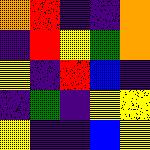[["orange", "red", "indigo", "indigo", "orange"], ["indigo", "red", "yellow", "green", "orange"], ["yellow", "indigo", "red", "blue", "indigo"], ["indigo", "green", "indigo", "yellow", "yellow"], ["yellow", "indigo", "indigo", "blue", "yellow"]]